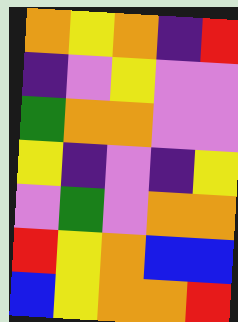[["orange", "yellow", "orange", "indigo", "red"], ["indigo", "violet", "yellow", "violet", "violet"], ["green", "orange", "orange", "violet", "violet"], ["yellow", "indigo", "violet", "indigo", "yellow"], ["violet", "green", "violet", "orange", "orange"], ["red", "yellow", "orange", "blue", "blue"], ["blue", "yellow", "orange", "orange", "red"]]